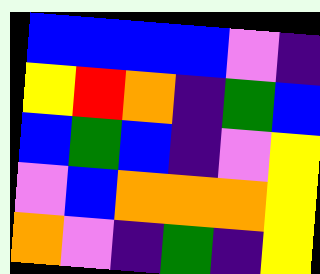[["blue", "blue", "blue", "blue", "violet", "indigo"], ["yellow", "red", "orange", "indigo", "green", "blue"], ["blue", "green", "blue", "indigo", "violet", "yellow"], ["violet", "blue", "orange", "orange", "orange", "yellow"], ["orange", "violet", "indigo", "green", "indigo", "yellow"]]